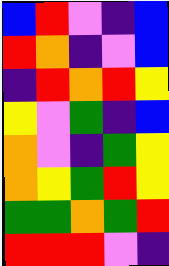[["blue", "red", "violet", "indigo", "blue"], ["red", "orange", "indigo", "violet", "blue"], ["indigo", "red", "orange", "red", "yellow"], ["yellow", "violet", "green", "indigo", "blue"], ["orange", "violet", "indigo", "green", "yellow"], ["orange", "yellow", "green", "red", "yellow"], ["green", "green", "orange", "green", "red"], ["red", "red", "red", "violet", "indigo"]]